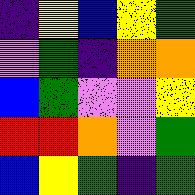[["indigo", "yellow", "blue", "yellow", "green"], ["violet", "green", "indigo", "orange", "orange"], ["blue", "green", "violet", "violet", "yellow"], ["red", "red", "orange", "violet", "green"], ["blue", "yellow", "green", "indigo", "green"]]